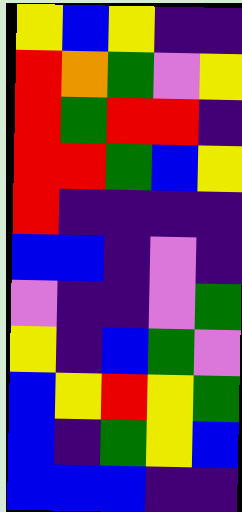[["yellow", "blue", "yellow", "indigo", "indigo"], ["red", "orange", "green", "violet", "yellow"], ["red", "green", "red", "red", "indigo"], ["red", "red", "green", "blue", "yellow"], ["red", "indigo", "indigo", "indigo", "indigo"], ["blue", "blue", "indigo", "violet", "indigo"], ["violet", "indigo", "indigo", "violet", "green"], ["yellow", "indigo", "blue", "green", "violet"], ["blue", "yellow", "red", "yellow", "green"], ["blue", "indigo", "green", "yellow", "blue"], ["blue", "blue", "blue", "indigo", "indigo"]]